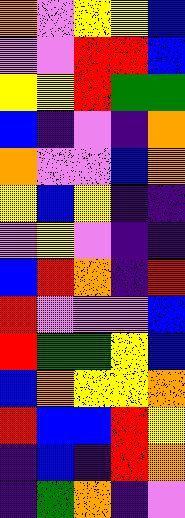[["orange", "violet", "yellow", "yellow", "blue"], ["violet", "violet", "red", "red", "blue"], ["yellow", "yellow", "red", "green", "green"], ["blue", "indigo", "violet", "indigo", "orange"], ["orange", "violet", "violet", "blue", "orange"], ["yellow", "blue", "yellow", "indigo", "indigo"], ["violet", "yellow", "violet", "indigo", "indigo"], ["blue", "red", "orange", "indigo", "red"], ["red", "violet", "violet", "violet", "blue"], ["red", "green", "green", "yellow", "blue"], ["blue", "orange", "yellow", "yellow", "orange"], ["red", "blue", "blue", "red", "yellow"], ["indigo", "blue", "indigo", "red", "orange"], ["indigo", "green", "orange", "indigo", "violet"]]